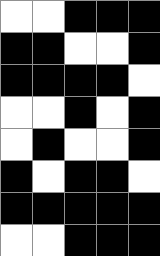[["white", "white", "black", "black", "black"], ["black", "black", "white", "white", "black"], ["black", "black", "black", "black", "white"], ["white", "white", "black", "white", "black"], ["white", "black", "white", "white", "black"], ["black", "white", "black", "black", "white"], ["black", "black", "black", "black", "black"], ["white", "white", "black", "black", "black"]]